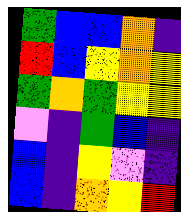[["green", "blue", "blue", "orange", "indigo"], ["red", "blue", "yellow", "orange", "yellow"], ["green", "orange", "green", "yellow", "yellow"], ["violet", "indigo", "green", "blue", "indigo"], ["blue", "indigo", "yellow", "violet", "indigo"], ["blue", "indigo", "orange", "yellow", "red"]]